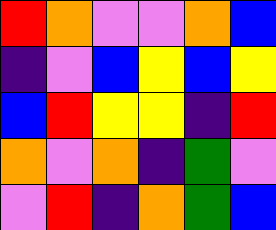[["red", "orange", "violet", "violet", "orange", "blue"], ["indigo", "violet", "blue", "yellow", "blue", "yellow"], ["blue", "red", "yellow", "yellow", "indigo", "red"], ["orange", "violet", "orange", "indigo", "green", "violet"], ["violet", "red", "indigo", "orange", "green", "blue"]]